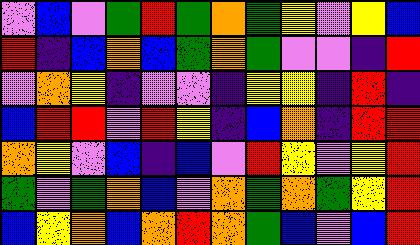[["violet", "blue", "violet", "green", "red", "green", "orange", "green", "yellow", "violet", "yellow", "blue"], ["red", "indigo", "blue", "orange", "blue", "green", "orange", "green", "violet", "violet", "indigo", "red"], ["violet", "orange", "yellow", "indigo", "violet", "violet", "indigo", "yellow", "yellow", "indigo", "red", "indigo"], ["blue", "red", "red", "violet", "red", "yellow", "indigo", "blue", "orange", "indigo", "red", "red"], ["orange", "yellow", "violet", "blue", "indigo", "blue", "violet", "red", "yellow", "violet", "yellow", "red"], ["green", "violet", "green", "orange", "blue", "violet", "orange", "green", "orange", "green", "yellow", "red"], ["blue", "yellow", "orange", "blue", "orange", "red", "orange", "green", "blue", "violet", "blue", "red"]]